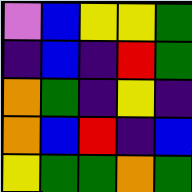[["violet", "blue", "yellow", "yellow", "green"], ["indigo", "blue", "indigo", "red", "green"], ["orange", "green", "indigo", "yellow", "indigo"], ["orange", "blue", "red", "indigo", "blue"], ["yellow", "green", "green", "orange", "green"]]